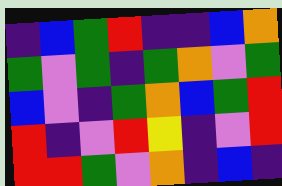[["indigo", "blue", "green", "red", "indigo", "indigo", "blue", "orange"], ["green", "violet", "green", "indigo", "green", "orange", "violet", "green"], ["blue", "violet", "indigo", "green", "orange", "blue", "green", "red"], ["red", "indigo", "violet", "red", "yellow", "indigo", "violet", "red"], ["red", "red", "green", "violet", "orange", "indigo", "blue", "indigo"]]